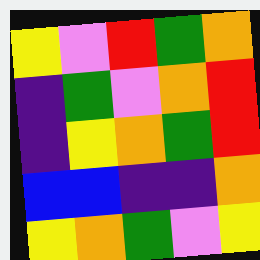[["yellow", "violet", "red", "green", "orange"], ["indigo", "green", "violet", "orange", "red"], ["indigo", "yellow", "orange", "green", "red"], ["blue", "blue", "indigo", "indigo", "orange"], ["yellow", "orange", "green", "violet", "yellow"]]